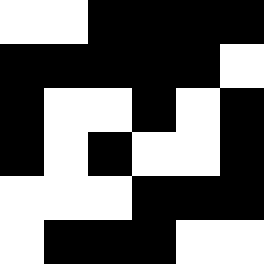[["white", "white", "black", "black", "black", "black"], ["black", "black", "black", "black", "black", "white"], ["black", "white", "white", "black", "white", "black"], ["black", "white", "black", "white", "white", "black"], ["white", "white", "white", "black", "black", "black"], ["white", "black", "black", "black", "white", "white"]]